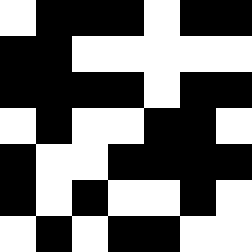[["white", "black", "black", "black", "white", "black", "black"], ["black", "black", "white", "white", "white", "white", "white"], ["black", "black", "black", "black", "white", "black", "black"], ["white", "black", "white", "white", "black", "black", "white"], ["black", "white", "white", "black", "black", "black", "black"], ["black", "white", "black", "white", "white", "black", "white"], ["white", "black", "white", "black", "black", "white", "white"]]